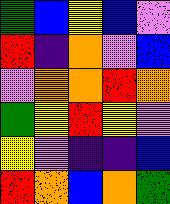[["green", "blue", "yellow", "blue", "violet"], ["red", "indigo", "orange", "violet", "blue"], ["violet", "orange", "orange", "red", "orange"], ["green", "yellow", "red", "yellow", "violet"], ["yellow", "violet", "indigo", "indigo", "blue"], ["red", "orange", "blue", "orange", "green"]]